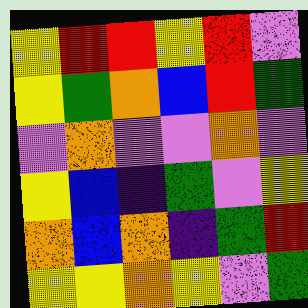[["yellow", "red", "red", "yellow", "red", "violet"], ["yellow", "green", "orange", "blue", "red", "green"], ["violet", "orange", "violet", "violet", "orange", "violet"], ["yellow", "blue", "indigo", "green", "violet", "yellow"], ["orange", "blue", "orange", "indigo", "green", "red"], ["yellow", "yellow", "orange", "yellow", "violet", "green"]]